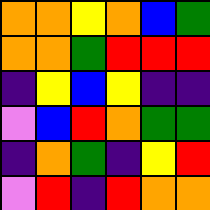[["orange", "orange", "yellow", "orange", "blue", "green"], ["orange", "orange", "green", "red", "red", "red"], ["indigo", "yellow", "blue", "yellow", "indigo", "indigo"], ["violet", "blue", "red", "orange", "green", "green"], ["indigo", "orange", "green", "indigo", "yellow", "red"], ["violet", "red", "indigo", "red", "orange", "orange"]]